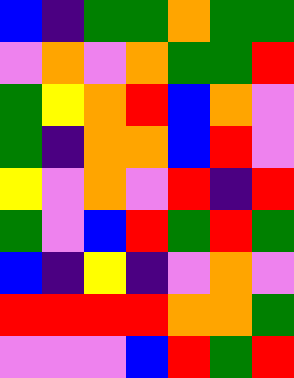[["blue", "indigo", "green", "green", "orange", "green", "green"], ["violet", "orange", "violet", "orange", "green", "green", "red"], ["green", "yellow", "orange", "red", "blue", "orange", "violet"], ["green", "indigo", "orange", "orange", "blue", "red", "violet"], ["yellow", "violet", "orange", "violet", "red", "indigo", "red"], ["green", "violet", "blue", "red", "green", "red", "green"], ["blue", "indigo", "yellow", "indigo", "violet", "orange", "violet"], ["red", "red", "red", "red", "orange", "orange", "green"], ["violet", "violet", "violet", "blue", "red", "green", "red"]]